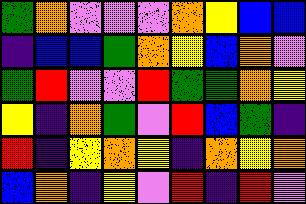[["green", "orange", "violet", "violet", "violet", "orange", "yellow", "blue", "blue"], ["indigo", "blue", "blue", "green", "orange", "yellow", "blue", "orange", "violet"], ["green", "red", "violet", "violet", "red", "green", "green", "orange", "yellow"], ["yellow", "indigo", "orange", "green", "violet", "red", "blue", "green", "indigo"], ["red", "indigo", "yellow", "orange", "yellow", "indigo", "orange", "yellow", "orange"], ["blue", "orange", "indigo", "yellow", "violet", "red", "indigo", "red", "violet"]]